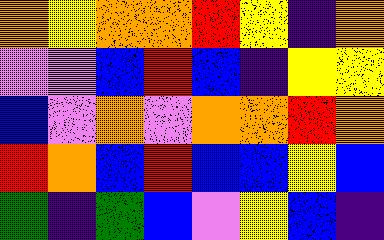[["orange", "yellow", "orange", "orange", "red", "yellow", "indigo", "orange"], ["violet", "violet", "blue", "red", "blue", "indigo", "yellow", "yellow"], ["blue", "violet", "orange", "violet", "orange", "orange", "red", "orange"], ["red", "orange", "blue", "red", "blue", "blue", "yellow", "blue"], ["green", "indigo", "green", "blue", "violet", "yellow", "blue", "indigo"]]